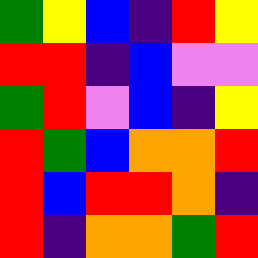[["green", "yellow", "blue", "indigo", "red", "yellow"], ["red", "red", "indigo", "blue", "violet", "violet"], ["green", "red", "violet", "blue", "indigo", "yellow"], ["red", "green", "blue", "orange", "orange", "red"], ["red", "blue", "red", "red", "orange", "indigo"], ["red", "indigo", "orange", "orange", "green", "red"]]